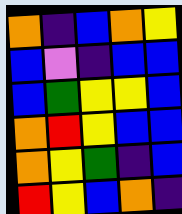[["orange", "indigo", "blue", "orange", "yellow"], ["blue", "violet", "indigo", "blue", "blue"], ["blue", "green", "yellow", "yellow", "blue"], ["orange", "red", "yellow", "blue", "blue"], ["orange", "yellow", "green", "indigo", "blue"], ["red", "yellow", "blue", "orange", "indigo"]]